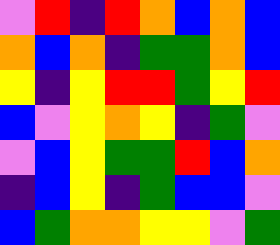[["violet", "red", "indigo", "red", "orange", "blue", "orange", "blue"], ["orange", "blue", "orange", "indigo", "green", "green", "orange", "blue"], ["yellow", "indigo", "yellow", "red", "red", "green", "yellow", "red"], ["blue", "violet", "yellow", "orange", "yellow", "indigo", "green", "violet"], ["violet", "blue", "yellow", "green", "green", "red", "blue", "orange"], ["indigo", "blue", "yellow", "indigo", "green", "blue", "blue", "violet"], ["blue", "green", "orange", "orange", "yellow", "yellow", "violet", "green"]]